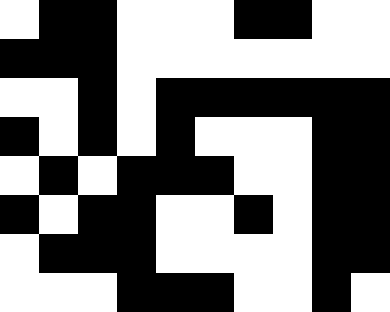[["white", "black", "black", "white", "white", "white", "black", "black", "white", "white"], ["black", "black", "black", "white", "white", "white", "white", "white", "white", "white"], ["white", "white", "black", "white", "black", "black", "black", "black", "black", "black"], ["black", "white", "black", "white", "black", "white", "white", "white", "black", "black"], ["white", "black", "white", "black", "black", "black", "white", "white", "black", "black"], ["black", "white", "black", "black", "white", "white", "black", "white", "black", "black"], ["white", "black", "black", "black", "white", "white", "white", "white", "black", "black"], ["white", "white", "white", "black", "black", "black", "white", "white", "black", "white"]]